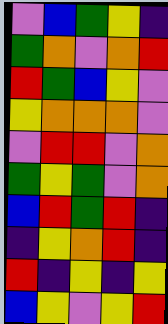[["violet", "blue", "green", "yellow", "indigo"], ["green", "orange", "violet", "orange", "red"], ["red", "green", "blue", "yellow", "violet"], ["yellow", "orange", "orange", "orange", "violet"], ["violet", "red", "red", "violet", "orange"], ["green", "yellow", "green", "violet", "orange"], ["blue", "red", "green", "red", "indigo"], ["indigo", "yellow", "orange", "red", "indigo"], ["red", "indigo", "yellow", "indigo", "yellow"], ["blue", "yellow", "violet", "yellow", "red"]]